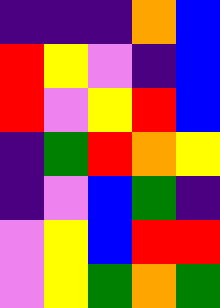[["indigo", "indigo", "indigo", "orange", "blue"], ["red", "yellow", "violet", "indigo", "blue"], ["red", "violet", "yellow", "red", "blue"], ["indigo", "green", "red", "orange", "yellow"], ["indigo", "violet", "blue", "green", "indigo"], ["violet", "yellow", "blue", "red", "red"], ["violet", "yellow", "green", "orange", "green"]]